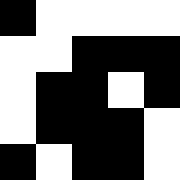[["black", "white", "white", "white", "white"], ["white", "white", "black", "black", "black"], ["white", "black", "black", "white", "black"], ["white", "black", "black", "black", "white"], ["black", "white", "black", "black", "white"]]